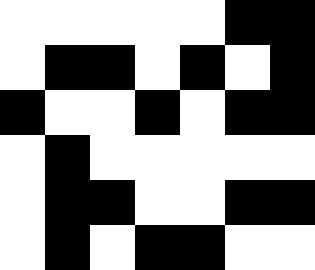[["white", "white", "white", "white", "white", "black", "black"], ["white", "black", "black", "white", "black", "white", "black"], ["black", "white", "white", "black", "white", "black", "black"], ["white", "black", "white", "white", "white", "white", "white"], ["white", "black", "black", "white", "white", "black", "black"], ["white", "black", "white", "black", "black", "white", "white"]]